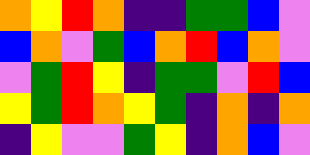[["orange", "yellow", "red", "orange", "indigo", "indigo", "green", "green", "blue", "violet"], ["blue", "orange", "violet", "green", "blue", "orange", "red", "blue", "orange", "violet"], ["violet", "green", "red", "yellow", "indigo", "green", "green", "violet", "red", "blue"], ["yellow", "green", "red", "orange", "yellow", "green", "indigo", "orange", "indigo", "orange"], ["indigo", "yellow", "violet", "violet", "green", "yellow", "indigo", "orange", "blue", "violet"]]